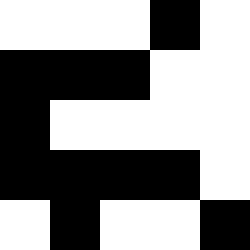[["white", "white", "white", "black", "white"], ["black", "black", "black", "white", "white"], ["black", "white", "white", "white", "white"], ["black", "black", "black", "black", "white"], ["white", "black", "white", "white", "black"]]